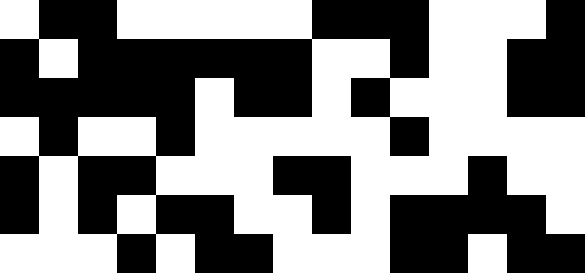[["white", "black", "black", "white", "white", "white", "white", "white", "black", "black", "black", "white", "white", "white", "black"], ["black", "white", "black", "black", "black", "black", "black", "black", "white", "white", "black", "white", "white", "black", "black"], ["black", "black", "black", "black", "black", "white", "black", "black", "white", "black", "white", "white", "white", "black", "black"], ["white", "black", "white", "white", "black", "white", "white", "white", "white", "white", "black", "white", "white", "white", "white"], ["black", "white", "black", "black", "white", "white", "white", "black", "black", "white", "white", "white", "black", "white", "white"], ["black", "white", "black", "white", "black", "black", "white", "white", "black", "white", "black", "black", "black", "black", "white"], ["white", "white", "white", "black", "white", "black", "black", "white", "white", "white", "black", "black", "white", "black", "black"]]